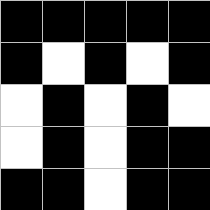[["black", "black", "black", "black", "black"], ["black", "white", "black", "white", "black"], ["white", "black", "white", "black", "white"], ["white", "black", "white", "black", "black"], ["black", "black", "white", "black", "black"]]